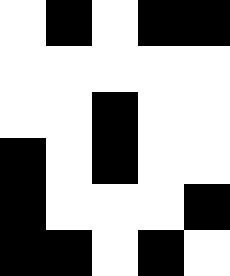[["white", "black", "white", "black", "black"], ["white", "white", "white", "white", "white"], ["white", "white", "black", "white", "white"], ["black", "white", "black", "white", "white"], ["black", "white", "white", "white", "black"], ["black", "black", "white", "black", "white"]]